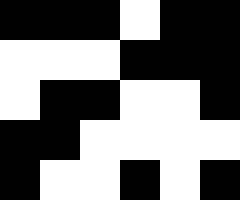[["black", "black", "black", "white", "black", "black"], ["white", "white", "white", "black", "black", "black"], ["white", "black", "black", "white", "white", "black"], ["black", "black", "white", "white", "white", "white"], ["black", "white", "white", "black", "white", "black"]]